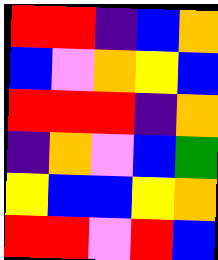[["red", "red", "indigo", "blue", "orange"], ["blue", "violet", "orange", "yellow", "blue"], ["red", "red", "red", "indigo", "orange"], ["indigo", "orange", "violet", "blue", "green"], ["yellow", "blue", "blue", "yellow", "orange"], ["red", "red", "violet", "red", "blue"]]